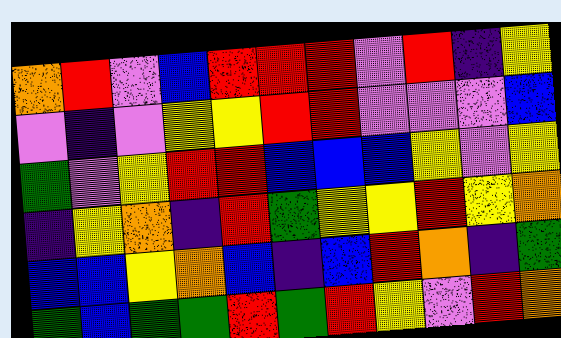[["orange", "red", "violet", "blue", "red", "red", "red", "violet", "red", "indigo", "yellow"], ["violet", "indigo", "violet", "yellow", "yellow", "red", "red", "violet", "violet", "violet", "blue"], ["green", "violet", "yellow", "red", "red", "blue", "blue", "blue", "yellow", "violet", "yellow"], ["indigo", "yellow", "orange", "indigo", "red", "green", "yellow", "yellow", "red", "yellow", "orange"], ["blue", "blue", "yellow", "orange", "blue", "indigo", "blue", "red", "orange", "indigo", "green"], ["green", "blue", "green", "green", "red", "green", "red", "yellow", "violet", "red", "orange"]]